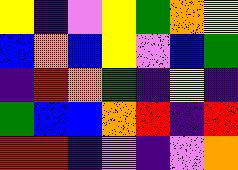[["yellow", "indigo", "violet", "yellow", "green", "orange", "yellow"], ["blue", "orange", "blue", "yellow", "violet", "blue", "green"], ["indigo", "red", "orange", "green", "indigo", "yellow", "indigo"], ["green", "blue", "blue", "orange", "red", "indigo", "red"], ["red", "red", "indigo", "violet", "indigo", "violet", "orange"]]